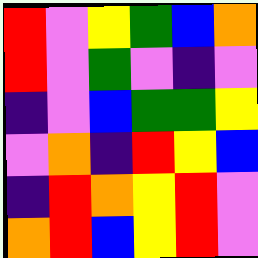[["red", "violet", "yellow", "green", "blue", "orange"], ["red", "violet", "green", "violet", "indigo", "violet"], ["indigo", "violet", "blue", "green", "green", "yellow"], ["violet", "orange", "indigo", "red", "yellow", "blue"], ["indigo", "red", "orange", "yellow", "red", "violet"], ["orange", "red", "blue", "yellow", "red", "violet"]]